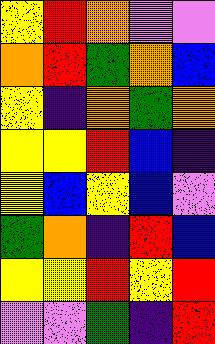[["yellow", "red", "orange", "violet", "violet"], ["orange", "red", "green", "orange", "blue"], ["yellow", "indigo", "orange", "green", "orange"], ["yellow", "yellow", "red", "blue", "indigo"], ["yellow", "blue", "yellow", "blue", "violet"], ["green", "orange", "indigo", "red", "blue"], ["yellow", "yellow", "red", "yellow", "red"], ["violet", "violet", "green", "indigo", "red"]]